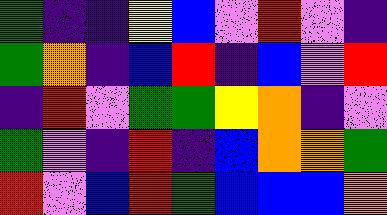[["green", "indigo", "indigo", "yellow", "blue", "violet", "red", "violet", "indigo"], ["green", "orange", "indigo", "blue", "red", "indigo", "blue", "violet", "red"], ["indigo", "red", "violet", "green", "green", "yellow", "orange", "indigo", "violet"], ["green", "violet", "indigo", "red", "indigo", "blue", "orange", "orange", "green"], ["red", "violet", "blue", "red", "green", "blue", "blue", "blue", "orange"]]